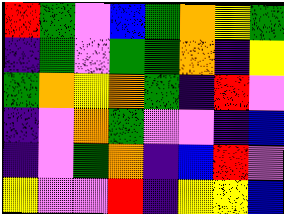[["red", "green", "violet", "blue", "green", "orange", "yellow", "green"], ["indigo", "green", "violet", "green", "green", "orange", "indigo", "yellow"], ["green", "orange", "yellow", "orange", "green", "indigo", "red", "violet"], ["indigo", "violet", "orange", "green", "violet", "violet", "indigo", "blue"], ["indigo", "violet", "green", "orange", "indigo", "blue", "red", "violet"], ["yellow", "violet", "violet", "red", "indigo", "yellow", "yellow", "blue"]]